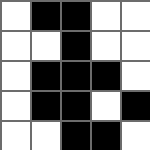[["white", "black", "black", "white", "white"], ["white", "white", "black", "white", "white"], ["white", "black", "black", "black", "white"], ["white", "black", "black", "white", "black"], ["white", "white", "black", "black", "white"]]